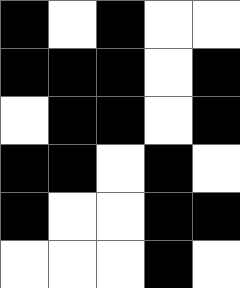[["black", "white", "black", "white", "white"], ["black", "black", "black", "white", "black"], ["white", "black", "black", "white", "black"], ["black", "black", "white", "black", "white"], ["black", "white", "white", "black", "black"], ["white", "white", "white", "black", "white"]]